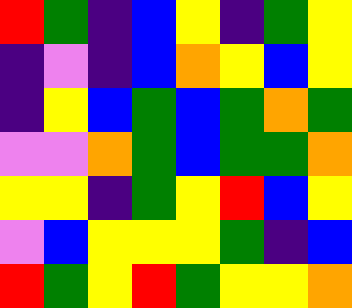[["red", "green", "indigo", "blue", "yellow", "indigo", "green", "yellow"], ["indigo", "violet", "indigo", "blue", "orange", "yellow", "blue", "yellow"], ["indigo", "yellow", "blue", "green", "blue", "green", "orange", "green"], ["violet", "violet", "orange", "green", "blue", "green", "green", "orange"], ["yellow", "yellow", "indigo", "green", "yellow", "red", "blue", "yellow"], ["violet", "blue", "yellow", "yellow", "yellow", "green", "indigo", "blue"], ["red", "green", "yellow", "red", "green", "yellow", "yellow", "orange"]]